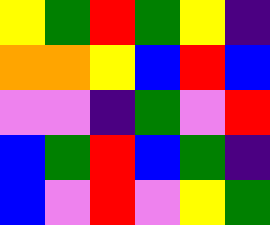[["yellow", "green", "red", "green", "yellow", "indigo"], ["orange", "orange", "yellow", "blue", "red", "blue"], ["violet", "violet", "indigo", "green", "violet", "red"], ["blue", "green", "red", "blue", "green", "indigo"], ["blue", "violet", "red", "violet", "yellow", "green"]]